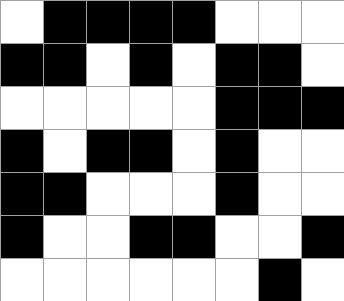[["white", "black", "black", "black", "black", "white", "white", "white"], ["black", "black", "white", "black", "white", "black", "black", "white"], ["white", "white", "white", "white", "white", "black", "black", "black"], ["black", "white", "black", "black", "white", "black", "white", "white"], ["black", "black", "white", "white", "white", "black", "white", "white"], ["black", "white", "white", "black", "black", "white", "white", "black"], ["white", "white", "white", "white", "white", "white", "black", "white"]]